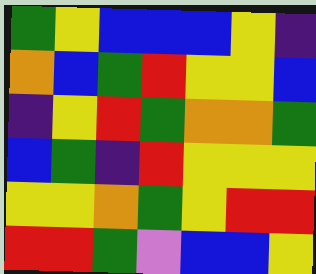[["green", "yellow", "blue", "blue", "blue", "yellow", "indigo"], ["orange", "blue", "green", "red", "yellow", "yellow", "blue"], ["indigo", "yellow", "red", "green", "orange", "orange", "green"], ["blue", "green", "indigo", "red", "yellow", "yellow", "yellow"], ["yellow", "yellow", "orange", "green", "yellow", "red", "red"], ["red", "red", "green", "violet", "blue", "blue", "yellow"]]